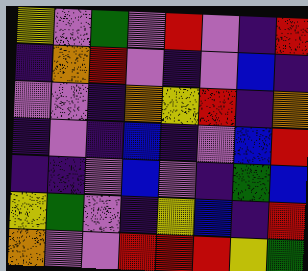[["yellow", "violet", "green", "violet", "red", "violet", "indigo", "red"], ["indigo", "orange", "red", "violet", "indigo", "violet", "blue", "indigo"], ["violet", "violet", "indigo", "orange", "yellow", "red", "indigo", "orange"], ["indigo", "violet", "indigo", "blue", "indigo", "violet", "blue", "red"], ["indigo", "indigo", "violet", "blue", "violet", "indigo", "green", "blue"], ["yellow", "green", "violet", "indigo", "yellow", "blue", "indigo", "red"], ["orange", "violet", "violet", "red", "red", "red", "yellow", "green"]]